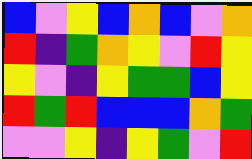[["blue", "violet", "yellow", "blue", "orange", "blue", "violet", "orange"], ["red", "indigo", "green", "orange", "yellow", "violet", "red", "yellow"], ["yellow", "violet", "indigo", "yellow", "green", "green", "blue", "yellow"], ["red", "green", "red", "blue", "blue", "blue", "orange", "green"], ["violet", "violet", "yellow", "indigo", "yellow", "green", "violet", "red"]]